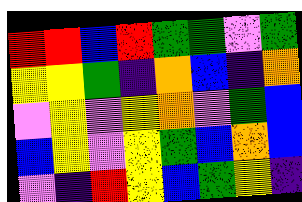[["red", "red", "blue", "red", "green", "green", "violet", "green"], ["yellow", "yellow", "green", "indigo", "orange", "blue", "indigo", "orange"], ["violet", "yellow", "violet", "yellow", "orange", "violet", "green", "blue"], ["blue", "yellow", "violet", "yellow", "green", "blue", "orange", "blue"], ["violet", "indigo", "red", "yellow", "blue", "green", "yellow", "indigo"]]